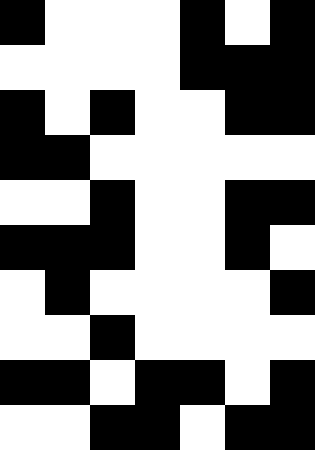[["black", "white", "white", "white", "black", "white", "black"], ["white", "white", "white", "white", "black", "black", "black"], ["black", "white", "black", "white", "white", "black", "black"], ["black", "black", "white", "white", "white", "white", "white"], ["white", "white", "black", "white", "white", "black", "black"], ["black", "black", "black", "white", "white", "black", "white"], ["white", "black", "white", "white", "white", "white", "black"], ["white", "white", "black", "white", "white", "white", "white"], ["black", "black", "white", "black", "black", "white", "black"], ["white", "white", "black", "black", "white", "black", "black"]]